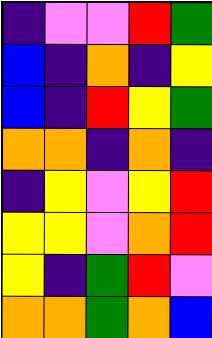[["indigo", "violet", "violet", "red", "green"], ["blue", "indigo", "orange", "indigo", "yellow"], ["blue", "indigo", "red", "yellow", "green"], ["orange", "orange", "indigo", "orange", "indigo"], ["indigo", "yellow", "violet", "yellow", "red"], ["yellow", "yellow", "violet", "orange", "red"], ["yellow", "indigo", "green", "red", "violet"], ["orange", "orange", "green", "orange", "blue"]]